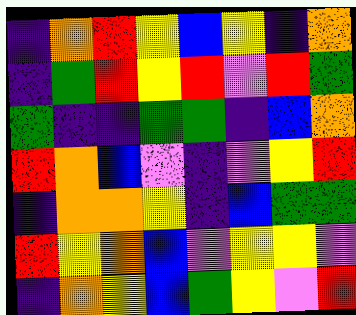[["indigo", "orange", "red", "yellow", "blue", "yellow", "indigo", "orange"], ["indigo", "green", "red", "yellow", "red", "violet", "red", "green"], ["green", "indigo", "indigo", "green", "green", "indigo", "blue", "orange"], ["red", "orange", "blue", "violet", "indigo", "violet", "yellow", "red"], ["indigo", "orange", "orange", "yellow", "indigo", "blue", "green", "green"], ["red", "yellow", "orange", "blue", "violet", "yellow", "yellow", "violet"], ["indigo", "orange", "yellow", "blue", "green", "yellow", "violet", "red"]]